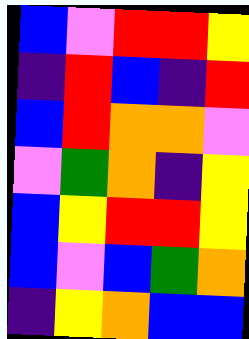[["blue", "violet", "red", "red", "yellow"], ["indigo", "red", "blue", "indigo", "red"], ["blue", "red", "orange", "orange", "violet"], ["violet", "green", "orange", "indigo", "yellow"], ["blue", "yellow", "red", "red", "yellow"], ["blue", "violet", "blue", "green", "orange"], ["indigo", "yellow", "orange", "blue", "blue"]]